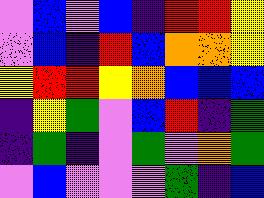[["violet", "blue", "violet", "blue", "indigo", "red", "red", "yellow"], ["violet", "blue", "indigo", "red", "blue", "orange", "orange", "yellow"], ["yellow", "red", "red", "yellow", "orange", "blue", "blue", "blue"], ["indigo", "yellow", "green", "violet", "blue", "red", "indigo", "green"], ["indigo", "green", "indigo", "violet", "green", "violet", "orange", "green"], ["violet", "blue", "violet", "violet", "violet", "green", "indigo", "blue"]]